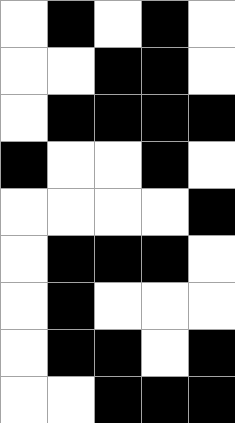[["white", "black", "white", "black", "white"], ["white", "white", "black", "black", "white"], ["white", "black", "black", "black", "black"], ["black", "white", "white", "black", "white"], ["white", "white", "white", "white", "black"], ["white", "black", "black", "black", "white"], ["white", "black", "white", "white", "white"], ["white", "black", "black", "white", "black"], ["white", "white", "black", "black", "black"]]